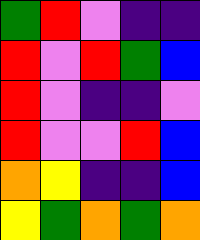[["green", "red", "violet", "indigo", "indigo"], ["red", "violet", "red", "green", "blue"], ["red", "violet", "indigo", "indigo", "violet"], ["red", "violet", "violet", "red", "blue"], ["orange", "yellow", "indigo", "indigo", "blue"], ["yellow", "green", "orange", "green", "orange"]]